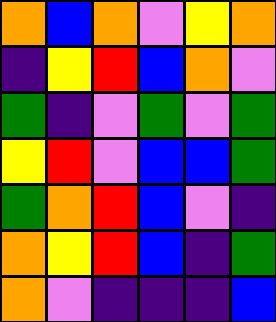[["orange", "blue", "orange", "violet", "yellow", "orange"], ["indigo", "yellow", "red", "blue", "orange", "violet"], ["green", "indigo", "violet", "green", "violet", "green"], ["yellow", "red", "violet", "blue", "blue", "green"], ["green", "orange", "red", "blue", "violet", "indigo"], ["orange", "yellow", "red", "blue", "indigo", "green"], ["orange", "violet", "indigo", "indigo", "indigo", "blue"]]